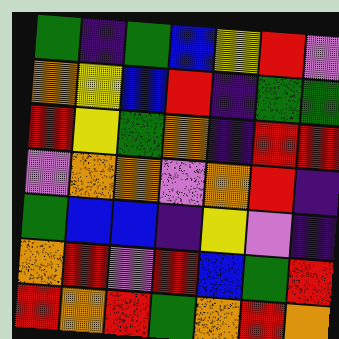[["green", "indigo", "green", "blue", "yellow", "red", "violet"], ["orange", "yellow", "blue", "red", "indigo", "green", "green"], ["red", "yellow", "green", "orange", "indigo", "red", "red"], ["violet", "orange", "orange", "violet", "orange", "red", "indigo"], ["green", "blue", "blue", "indigo", "yellow", "violet", "indigo"], ["orange", "red", "violet", "red", "blue", "green", "red"], ["red", "orange", "red", "green", "orange", "red", "orange"]]